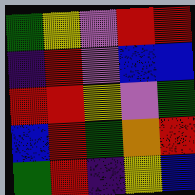[["green", "yellow", "violet", "red", "red"], ["indigo", "red", "violet", "blue", "blue"], ["red", "red", "yellow", "violet", "green"], ["blue", "red", "green", "orange", "red"], ["green", "red", "indigo", "yellow", "blue"]]